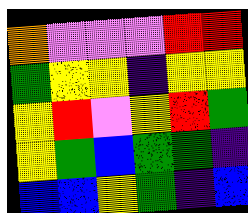[["orange", "violet", "violet", "violet", "red", "red"], ["green", "yellow", "yellow", "indigo", "yellow", "yellow"], ["yellow", "red", "violet", "yellow", "red", "green"], ["yellow", "green", "blue", "green", "green", "indigo"], ["blue", "blue", "yellow", "green", "indigo", "blue"]]